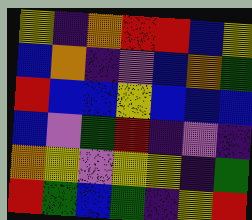[["yellow", "indigo", "orange", "red", "red", "blue", "yellow"], ["blue", "orange", "indigo", "violet", "blue", "orange", "green"], ["red", "blue", "blue", "yellow", "blue", "blue", "blue"], ["blue", "violet", "green", "red", "indigo", "violet", "indigo"], ["orange", "yellow", "violet", "yellow", "yellow", "indigo", "green"], ["red", "green", "blue", "green", "indigo", "yellow", "red"]]